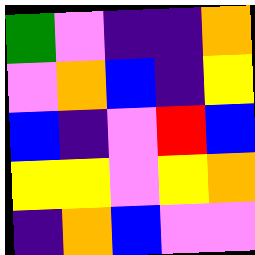[["green", "violet", "indigo", "indigo", "orange"], ["violet", "orange", "blue", "indigo", "yellow"], ["blue", "indigo", "violet", "red", "blue"], ["yellow", "yellow", "violet", "yellow", "orange"], ["indigo", "orange", "blue", "violet", "violet"]]